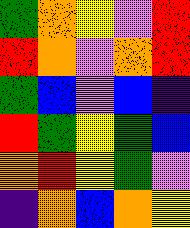[["green", "orange", "yellow", "violet", "red"], ["red", "orange", "violet", "orange", "red"], ["green", "blue", "violet", "blue", "indigo"], ["red", "green", "yellow", "green", "blue"], ["orange", "red", "yellow", "green", "violet"], ["indigo", "orange", "blue", "orange", "yellow"]]